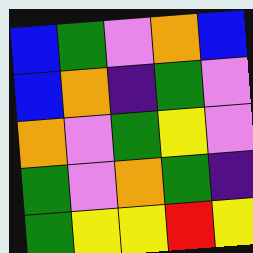[["blue", "green", "violet", "orange", "blue"], ["blue", "orange", "indigo", "green", "violet"], ["orange", "violet", "green", "yellow", "violet"], ["green", "violet", "orange", "green", "indigo"], ["green", "yellow", "yellow", "red", "yellow"]]